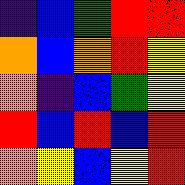[["indigo", "blue", "green", "red", "red"], ["orange", "blue", "orange", "red", "yellow"], ["orange", "indigo", "blue", "green", "yellow"], ["red", "blue", "red", "blue", "red"], ["orange", "yellow", "blue", "yellow", "red"]]